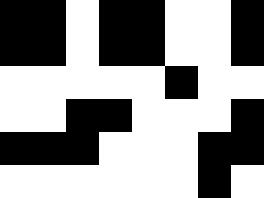[["black", "black", "white", "black", "black", "white", "white", "black"], ["black", "black", "white", "black", "black", "white", "white", "black"], ["white", "white", "white", "white", "white", "black", "white", "white"], ["white", "white", "black", "black", "white", "white", "white", "black"], ["black", "black", "black", "white", "white", "white", "black", "black"], ["white", "white", "white", "white", "white", "white", "black", "white"]]